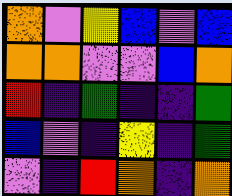[["orange", "violet", "yellow", "blue", "violet", "blue"], ["orange", "orange", "violet", "violet", "blue", "orange"], ["red", "indigo", "green", "indigo", "indigo", "green"], ["blue", "violet", "indigo", "yellow", "indigo", "green"], ["violet", "indigo", "red", "orange", "indigo", "orange"]]